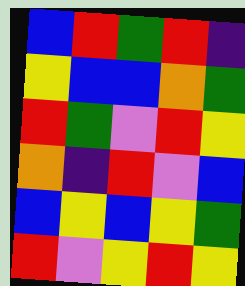[["blue", "red", "green", "red", "indigo"], ["yellow", "blue", "blue", "orange", "green"], ["red", "green", "violet", "red", "yellow"], ["orange", "indigo", "red", "violet", "blue"], ["blue", "yellow", "blue", "yellow", "green"], ["red", "violet", "yellow", "red", "yellow"]]